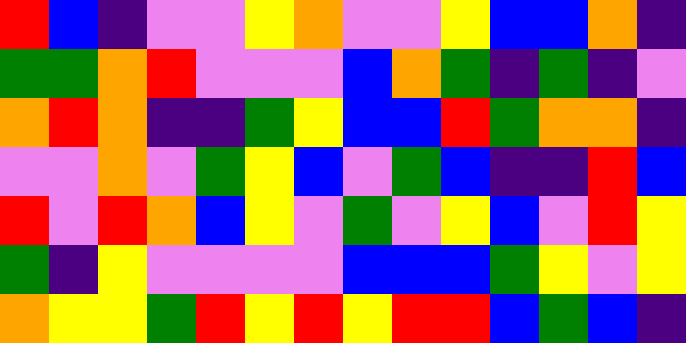[["red", "blue", "indigo", "violet", "violet", "yellow", "orange", "violet", "violet", "yellow", "blue", "blue", "orange", "indigo"], ["green", "green", "orange", "red", "violet", "violet", "violet", "blue", "orange", "green", "indigo", "green", "indigo", "violet"], ["orange", "red", "orange", "indigo", "indigo", "green", "yellow", "blue", "blue", "red", "green", "orange", "orange", "indigo"], ["violet", "violet", "orange", "violet", "green", "yellow", "blue", "violet", "green", "blue", "indigo", "indigo", "red", "blue"], ["red", "violet", "red", "orange", "blue", "yellow", "violet", "green", "violet", "yellow", "blue", "violet", "red", "yellow"], ["green", "indigo", "yellow", "violet", "violet", "violet", "violet", "blue", "blue", "blue", "green", "yellow", "violet", "yellow"], ["orange", "yellow", "yellow", "green", "red", "yellow", "red", "yellow", "red", "red", "blue", "green", "blue", "indigo"]]